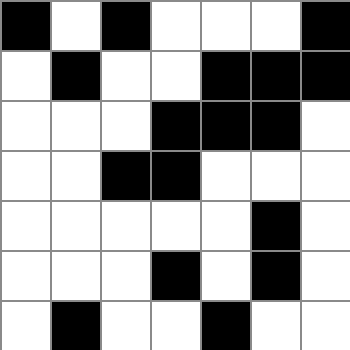[["black", "white", "black", "white", "white", "white", "black"], ["white", "black", "white", "white", "black", "black", "black"], ["white", "white", "white", "black", "black", "black", "white"], ["white", "white", "black", "black", "white", "white", "white"], ["white", "white", "white", "white", "white", "black", "white"], ["white", "white", "white", "black", "white", "black", "white"], ["white", "black", "white", "white", "black", "white", "white"]]